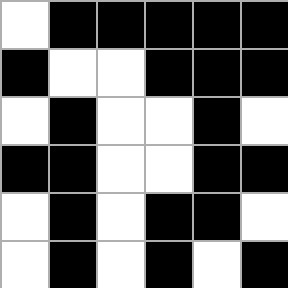[["white", "black", "black", "black", "black", "black"], ["black", "white", "white", "black", "black", "black"], ["white", "black", "white", "white", "black", "white"], ["black", "black", "white", "white", "black", "black"], ["white", "black", "white", "black", "black", "white"], ["white", "black", "white", "black", "white", "black"]]